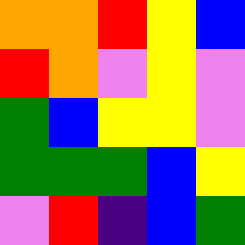[["orange", "orange", "red", "yellow", "blue"], ["red", "orange", "violet", "yellow", "violet"], ["green", "blue", "yellow", "yellow", "violet"], ["green", "green", "green", "blue", "yellow"], ["violet", "red", "indigo", "blue", "green"]]